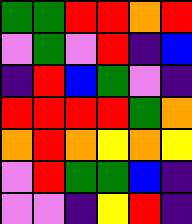[["green", "green", "red", "red", "orange", "red"], ["violet", "green", "violet", "red", "indigo", "blue"], ["indigo", "red", "blue", "green", "violet", "indigo"], ["red", "red", "red", "red", "green", "orange"], ["orange", "red", "orange", "yellow", "orange", "yellow"], ["violet", "red", "green", "green", "blue", "indigo"], ["violet", "violet", "indigo", "yellow", "red", "indigo"]]